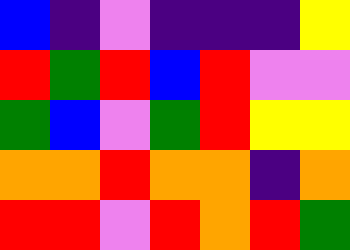[["blue", "indigo", "violet", "indigo", "indigo", "indigo", "yellow"], ["red", "green", "red", "blue", "red", "violet", "violet"], ["green", "blue", "violet", "green", "red", "yellow", "yellow"], ["orange", "orange", "red", "orange", "orange", "indigo", "orange"], ["red", "red", "violet", "red", "orange", "red", "green"]]